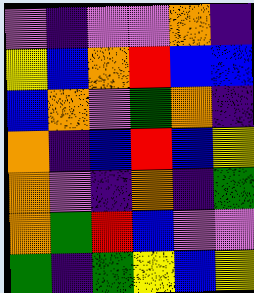[["violet", "indigo", "violet", "violet", "orange", "indigo"], ["yellow", "blue", "orange", "red", "blue", "blue"], ["blue", "orange", "violet", "green", "orange", "indigo"], ["orange", "indigo", "blue", "red", "blue", "yellow"], ["orange", "violet", "indigo", "orange", "indigo", "green"], ["orange", "green", "red", "blue", "violet", "violet"], ["green", "indigo", "green", "yellow", "blue", "yellow"]]